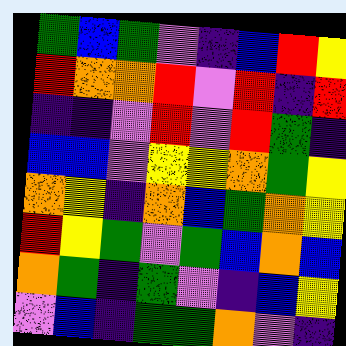[["green", "blue", "green", "violet", "indigo", "blue", "red", "yellow"], ["red", "orange", "orange", "red", "violet", "red", "indigo", "red"], ["indigo", "indigo", "violet", "red", "violet", "red", "green", "indigo"], ["blue", "blue", "violet", "yellow", "yellow", "orange", "green", "yellow"], ["orange", "yellow", "indigo", "orange", "blue", "green", "orange", "yellow"], ["red", "yellow", "green", "violet", "green", "blue", "orange", "blue"], ["orange", "green", "indigo", "green", "violet", "indigo", "blue", "yellow"], ["violet", "blue", "indigo", "green", "green", "orange", "violet", "indigo"]]